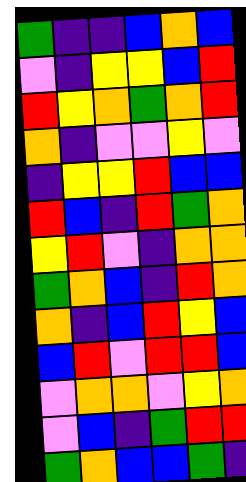[["green", "indigo", "indigo", "blue", "orange", "blue"], ["violet", "indigo", "yellow", "yellow", "blue", "red"], ["red", "yellow", "orange", "green", "orange", "red"], ["orange", "indigo", "violet", "violet", "yellow", "violet"], ["indigo", "yellow", "yellow", "red", "blue", "blue"], ["red", "blue", "indigo", "red", "green", "orange"], ["yellow", "red", "violet", "indigo", "orange", "orange"], ["green", "orange", "blue", "indigo", "red", "orange"], ["orange", "indigo", "blue", "red", "yellow", "blue"], ["blue", "red", "violet", "red", "red", "blue"], ["violet", "orange", "orange", "violet", "yellow", "orange"], ["violet", "blue", "indigo", "green", "red", "red"], ["green", "orange", "blue", "blue", "green", "indigo"]]